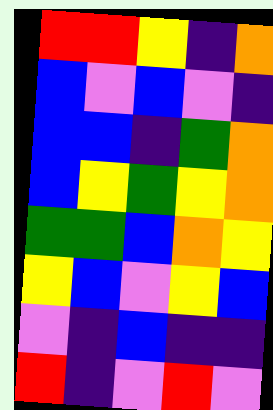[["red", "red", "yellow", "indigo", "orange"], ["blue", "violet", "blue", "violet", "indigo"], ["blue", "blue", "indigo", "green", "orange"], ["blue", "yellow", "green", "yellow", "orange"], ["green", "green", "blue", "orange", "yellow"], ["yellow", "blue", "violet", "yellow", "blue"], ["violet", "indigo", "blue", "indigo", "indigo"], ["red", "indigo", "violet", "red", "violet"]]